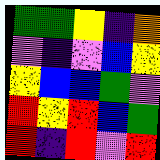[["green", "green", "yellow", "indigo", "orange"], ["violet", "indigo", "violet", "blue", "yellow"], ["yellow", "blue", "blue", "green", "violet"], ["red", "yellow", "red", "blue", "green"], ["red", "indigo", "red", "violet", "red"]]